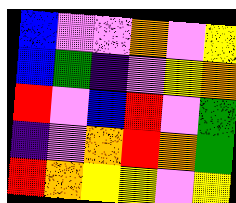[["blue", "violet", "violet", "orange", "violet", "yellow"], ["blue", "green", "indigo", "violet", "yellow", "orange"], ["red", "violet", "blue", "red", "violet", "green"], ["indigo", "violet", "orange", "red", "orange", "green"], ["red", "orange", "yellow", "yellow", "violet", "yellow"]]